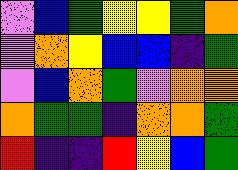[["violet", "blue", "green", "yellow", "yellow", "green", "orange"], ["violet", "orange", "yellow", "blue", "blue", "indigo", "green"], ["violet", "blue", "orange", "green", "violet", "orange", "orange"], ["orange", "green", "green", "indigo", "orange", "orange", "green"], ["red", "indigo", "indigo", "red", "yellow", "blue", "green"]]